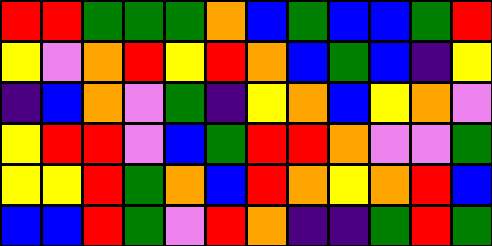[["red", "red", "green", "green", "green", "orange", "blue", "green", "blue", "blue", "green", "red"], ["yellow", "violet", "orange", "red", "yellow", "red", "orange", "blue", "green", "blue", "indigo", "yellow"], ["indigo", "blue", "orange", "violet", "green", "indigo", "yellow", "orange", "blue", "yellow", "orange", "violet"], ["yellow", "red", "red", "violet", "blue", "green", "red", "red", "orange", "violet", "violet", "green"], ["yellow", "yellow", "red", "green", "orange", "blue", "red", "orange", "yellow", "orange", "red", "blue"], ["blue", "blue", "red", "green", "violet", "red", "orange", "indigo", "indigo", "green", "red", "green"]]